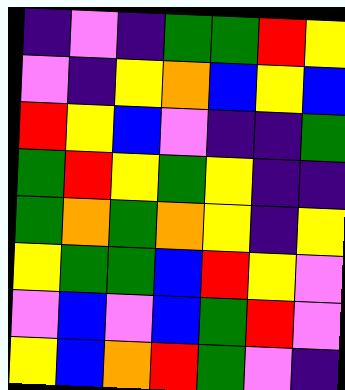[["indigo", "violet", "indigo", "green", "green", "red", "yellow"], ["violet", "indigo", "yellow", "orange", "blue", "yellow", "blue"], ["red", "yellow", "blue", "violet", "indigo", "indigo", "green"], ["green", "red", "yellow", "green", "yellow", "indigo", "indigo"], ["green", "orange", "green", "orange", "yellow", "indigo", "yellow"], ["yellow", "green", "green", "blue", "red", "yellow", "violet"], ["violet", "blue", "violet", "blue", "green", "red", "violet"], ["yellow", "blue", "orange", "red", "green", "violet", "indigo"]]